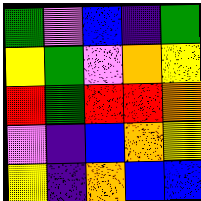[["green", "violet", "blue", "indigo", "green"], ["yellow", "green", "violet", "orange", "yellow"], ["red", "green", "red", "red", "orange"], ["violet", "indigo", "blue", "orange", "yellow"], ["yellow", "indigo", "orange", "blue", "blue"]]